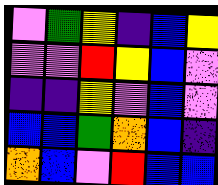[["violet", "green", "yellow", "indigo", "blue", "yellow"], ["violet", "violet", "red", "yellow", "blue", "violet"], ["indigo", "indigo", "yellow", "violet", "blue", "violet"], ["blue", "blue", "green", "orange", "blue", "indigo"], ["orange", "blue", "violet", "red", "blue", "blue"]]